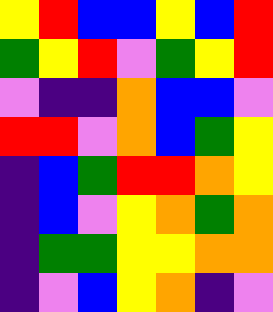[["yellow", "red", "blue", "blue", "yellow", "blue", "red"], ["green", "yellow", "red", "violet", "green", "yellow", "red"], ["violet", "indigo", "indigo", "orange", "blue", "blue", "violet"], ["red", "red", "violet", "orange", "blue", "green", "yellow"], ["indigo", "blue", "green", "red", "red", "orange", "yellow"], ["indigo", "blue", "violet", "yellow", "orange", "green", "orange"], ["indigo", "green", "green", "yellow", "yellow", "orange", "orange"], ["indigo", "violet", "blue", "yellow", "orange", "indigo", "violet"]]